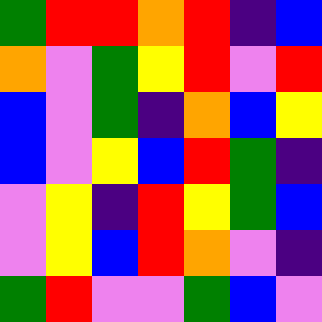[["green", "red", "red", "orange", "red", "indigo", "blue"], ["orange", "violet", "green", "yellow", "red", "violet", "red"], ["blue", "violet", "green", "indigo", "orange", "blue", "yellow"], ["blue", "violet", "yellow", "blue", "red", "green", "indigo"], ["violet", "yellow", "indigo", "red", "yellow", "green", "blue"], ["violet", "yellow", "blue", "red", "orange", "violet", "indigo"], ["green", "red", "violet", "violet", "green", "blue", "violet"]]